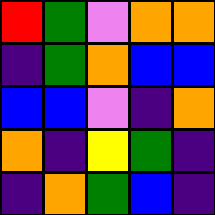[["red", "green", "violet", "orange", "orange"], ["indigo", "green", "orange", "blue", "blue"], ["blue", "blue", "violet", "indigo", "orange"], ["orange", "indigo", "yellow", "green", "indigo"], ["indigo", "orange", "green", "blue", "indigo"]]